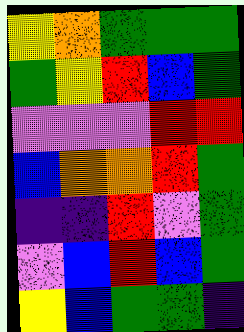[["yellow", "orange", "green", "green", "green"], ["green", "yellow", "red", "blue", "green"], ["violet", "violet", "violet", "red", "red"], ["blue", "orange", "orange", "red", "green"], ["indigo", "indigo", "red", "violet", "green"], ["violet", "blue", "red", "blue", "green"], ["yellow", "blue", "green", "green", "indigo"]]